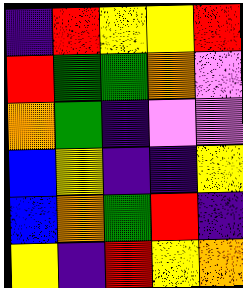[["indigo", "red", "yellow", "yellow", "red"], ["red", "green", "green", "orange", "violet"], ["orange", "green", "indigo", "violet", "violet"], ["blue", "yellow", "indigo", "indigo", "yellow"], ["blue", "orange", "green", "red", "indigo"], ["yellow", "indigo", "red", "yellow", "orange"]]